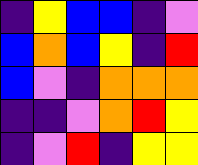[["indigo", "yellow", "blue", "blue", "indigo", "violet"], ["blue", "orange", "blue", "yellow", "indigo", "red"], ["blue", "violet", "indigo", "orange", "orange", "orange"], ["indigo", "indigo", "violet", "orange", "red", "yellow"], ["indigo", "violet", "red", "indigo", "yellow", "yellow"]]